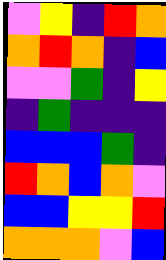[["violet", "yellow", "indigo", "red", "orange"], ["orange", "red", "orange", "indigo", "blue"], ["violet", "violet", "green", "indigo", "yellow"], ["indigo", "green", "indigo", "indigo", "indigo"], ["blue", "blue", "blue", "green", "indigo"], ["red", "orange", "blue", "orange", "violet"], ["blue", "blue", "yellow", "yellow", "red"], ["orange", "orange", "orange", "violet", "blue"]]